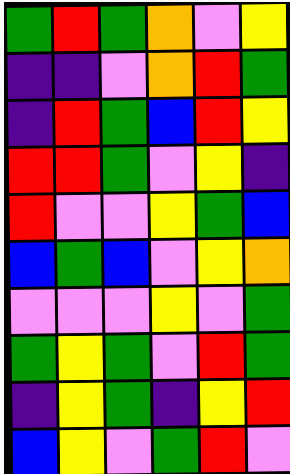[["green", "red", "green", "orange", "violet", "yellow"], ["indigo", "indigo", "violet", "orange", "red", "green"], ["indigo", "red", "green", "blue", "red", "yellow"], ["red", "red", "green", "violet", "yellow", "indigo"], ["red", "violet", "violet", "yellow", "green", "blue"], ["blue", "green", "blue", "violet", "yellow", "orange"], ["violet", "violet", "violet", "yellow", "violet", "green"], ["green", "yellow", "green", "violet", "red", "green"], ["indigo", "yellow", "green", "indigo", "yellow", "red"], ["blue", "yellow", "violet", "green", "red", "violet"]]